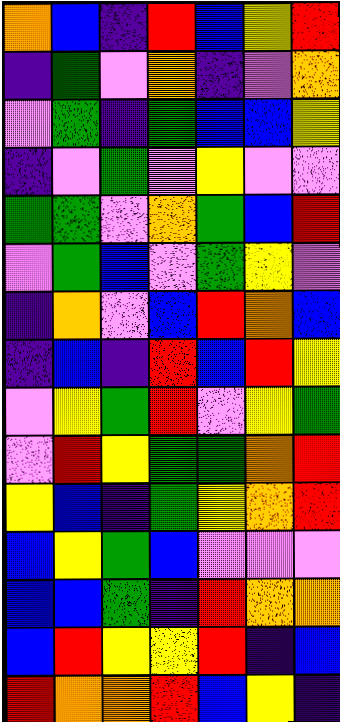[["orange", "blue", "indigo", "red", "blue", "yellow", "red"], ["indigo", "green", "violet", "orange", "indigo", "violet", "orange"], ["violet", "green", "indigo", "green", "blue", "blue", "yellow"], ["indigo", "violet", "green", "violet", "yellow", "violet", "violet"], ["green", "green", "violet", "orange", "green", "blue", "red"], ["violet", "green", "blue", "violet", "green", "yellow", "violet"], ["indigo", "orange", "violet", "blue", "red", "orange", "blue"], ["indigo", "blue", "indigo", "red", "blue", "red", "yellow"], ["violet", "yellow", "green", "red", "violet", "yellow", "green"], ["violet", "red", "yellow", "green", "green", "orange", "red"], ["yellow", "blue", "indigo", "green", "yellow", "orange", "red"], ["blue", "yellow", "green", "blue", "violet", "violet", "violet"], ["blue", "blue", "green", "indigo", "red", "orange", "orange"], ["blue", "red", "yellow", "yellow", "red", "indigo", "blue"], ["red", "orange", "orange", "red", "blue", "yellow", "indigo"]]